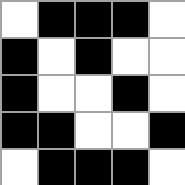[["white", "black", "black", "black", "white"], ["black", "white", "black", "white", "white"], ["black", "white", "white", "black", "white"], ["black", "black", "white", "white", "black"], ["white", "black", "black", "black", "white"]]